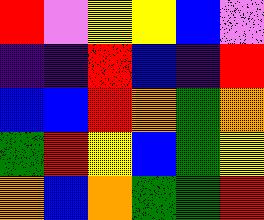[["red", "violet", "yellow", "yellow", "blue", "violet"], ["indigo", "indigo", "red", "blue", "indigo", "red"], ["blue", "blue", "red", "orange", "green", "orange"], ["green", "red", "yellow", "blue", "green", "yellow"], ["orange", "blue", "orange", "green", "green", "red"]]